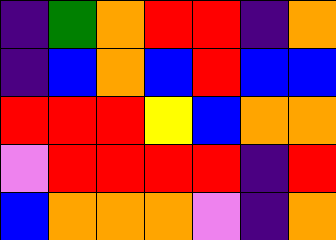[["indigo", "green", "orange", "red", "red", "indigo", "orange"], ["indigo", "blue", "orange", "blue", "red", "blue", "blue"], ["red", "red", "red", "yellow", "blue", "orange", "orange"], ["violet", "red", "red", "red", "red", "indigo", "red"], ["blue", "orange", "orange", "orange", "violet", "indigo", "orange"]]